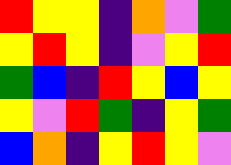[["red", "yellow", "yellow", "indigo", "orange", "violet", "green"], ["yellow", "red", "yellow", "indigo", "violet", "yellow", "red"], ["green", "blue", "indigo", "red", "yellow", "blue", "yellow"], ["yellow", "violet", "red", "green", "indigo", "yellow", "green"], ["blue", "orange", "indigo", "yellow", "red", "yellow", "violet"]]